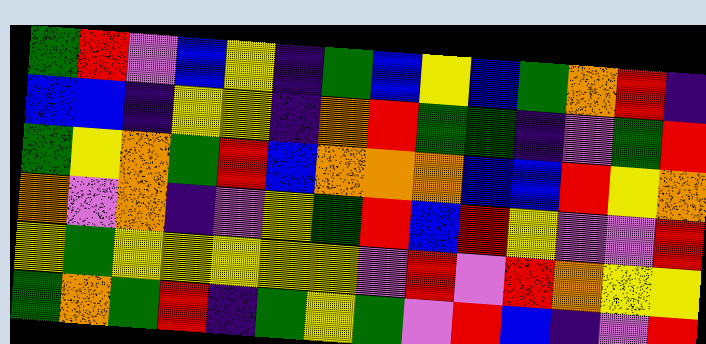[["green", "red", "violet", "blue", "yellow", "indigo", "green", "blue", "yellow", "blue", "green", "orange", "red", "indigo"], ["blue", "blue", "indigo", "yellow", "yellow", "indigo", "orange", "red", "green", "green", "indigo", "violet", "green", "red"], ["green", "yellow", "orange", "green", "red", "blue", "orange", "orange", "orange", "blue", "blue", "red", "yellow", "orange"], ["orange", "violet", "orange", "indigo", "violet", "yellow", "green", "red", "blue", "red", "yellow", "violet", "violet", "red"], ["yellow", "green", "yellow", "yellow", "yellow", "yellow", "yellow", "violet", "red", "violet", "red", "orange", "yellow", "yellow"], ["green", "orange", "green", "red", "indigo", "green", "yellow", "green", "violet", "red", "blue", "indigo", "violet", "red"]]